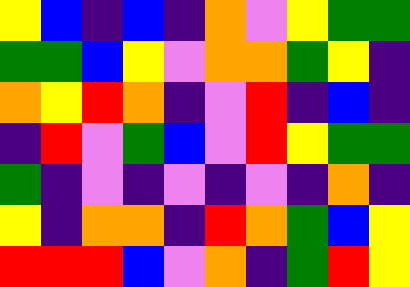[["yellow", "blue", "indigo", "blue", "indigo", "orange", "violet", "yellow", "green", "green"], ["green", "green", "blue", "yellow", "violet", "orange", "orange", "green", "yellow", "indigo"], ["orange", "yellow", "red", "orange", "indigo", "violet", "red", "indigo", "blue", "indigo"], ["indigo", "red", "violet", "green", "blue", "violet", "red", "yellow", "green", "green"], ["green", "indigo", "violet", "indigo", "violet", "indigo", "violet", "indigo", "orange", "indigo"], ["yellow", "indigo", "orange", "orange", "indigo", "red", "orange", "green", "blue", "yellow"], ["red", "red", "red", "blue", "violet", "orange", "indigo", "green", "red", "yellow"]]